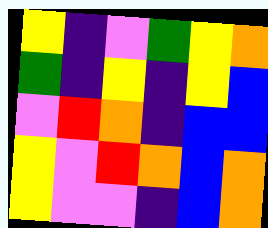[["yellow", "indigo", "violet", "green", "yellow", "orange"], ["green", "indigo", "yellow", "indigo", "yellow", "blue"], ["violet", "red", "orange", "indigo", "blue", "blue"], ["yellow", "violet", "red", "orange", "blue", "orange"], ["yellow", "violet", "violet", "indigo", "blue", "orange"]]